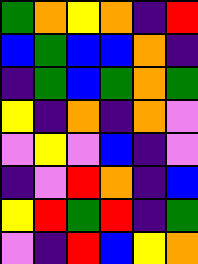[["green", "orange", "yellow", "orange", "indigo", "red"], ["blue", "green", "blue", "blue", "orange", "indigo"], ["indigo", "green", "blue", "green", "orange", "green"], ["yellow", "indigo", "orange", "indigo", "orange", "violet"], ["violet", "yellow", "violet", "blue", "indigo", "violet"], ["indigo", "violet", "red", "orange", "indigo", "blue"], ["yellow", "red", "green", "red", "indigo", "green"], ["violet", "indigo", "red", "blue", "yellow", "orange"]]